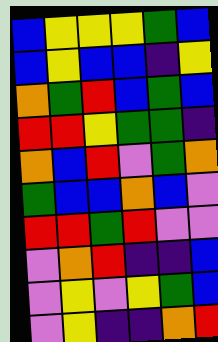[["blue", "yellow", "yellow", "yellow", "green", "blue"], ["blue", "yellow", "blue", "blue", "indigo", "yellow"], ["orange", "green", "red", "blue", "green", "blue"], ["red", "red", "yellow", "green", "green", "indigo"], ["orange", "blue", "red", "violet", "green", "orange"], ["green", "blue", "blue", "orange", "blue", "violet"], ["red", "red", "green", "red", "violet", "violet"], ["violet", "orange", "red", "indigo", "indigo", "blue"], ["violet", "yellow", "violet", "yellow", "green", "blue"], ["violet", "yellow", "indigo", "indigo", "orange", "red"]]